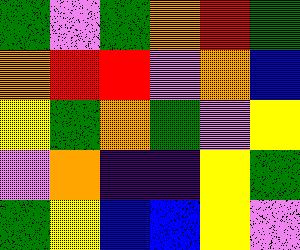[["green", "violet", "green", "orange", "red", "green"], ["orange", "red", "red", "violet", "orange", "blue"], ["yellow", "green", "orange", "green", "violet", "yellow"], ["violet", "orange", "indigo", "indigo", "yellow", "green"], ["green", "yellow", "blue", "blue", "yellow", "violet"]]